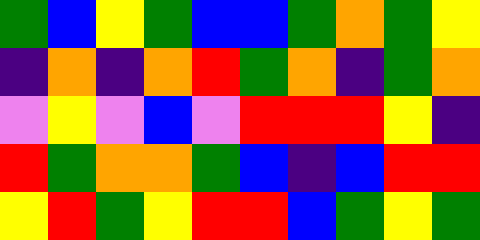[["green", "blue", "yellow", "green", "blue", "blue", "green", "orange", "green", "yellow"], ["indigo", "orange", "indigo", "orange", "red", "green", "orange", "indigo", "green", "orange"], ["violet", "yellow", "violet", "blue", "violet", "red", "red", "red", "yellow", "indigo"], ["red", "green", "orange", "orange", "green", "blue", "indigo", "blue", "red", "red"], ["yellow", "red", "green", "yellow", "red", "red", "blue", "green", "yellow", "green"]]